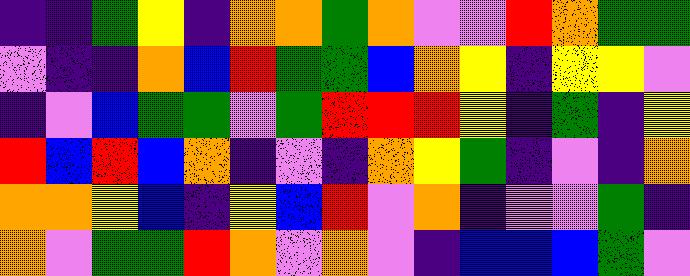[["indigo", "indigo", "green", "yellow", "indigo", "orange", "orange", "green", "orange", "violet", "violet", "red", "orange", "green", "green"], ["violet", "indigo", "indigo", "orange", "blue", "red", "green", "green", "blue", "orange", "yellow", "indigo", "yellow", "yellow", "violet"], ["indigo", "violet", "blue", "green", "green", "violet", "green", "red", "red", "red", "yellow", "indigo", "green", "indigo", "yellow"], ["red", "blue", "red", "blue", "orange", "indigo", "violet", "indigo", "orange", "yellow", "green", "indigo", "violet", "indigo", "orange"], ["orange", "orange", "yellow", "blue", "indigo", "yellow", "blue", "red", "violet", "orange", "indigo", "violet", "violet", "green", "indigo"], ["orange", "violet", "green", "green", "red", "orange", "violet", "orange", "violet", "indigo", "blue", "blue", "blue", "green", "violet"]]